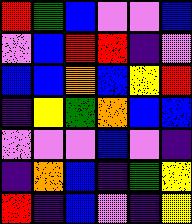[["red", "green", "blue", "violet", "violet", "blue"], ["violet", "blue", "red", "red", "indigo", "violet"], ["blue", "blue", "orange", "blue", "yellow", "red"], ["indigo", "yellow", "green", "orange", "blue", "blue"], ["violet", "violet", "violet", "blue", "violet", "indigo"], ["indigo", "orange", "blue", "indigo", "green", "yellow"], ["red", "indigo", "blue", "violet", "indigo", "yellow"]]